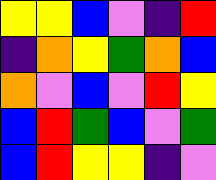[["yellow", "yellow", "blue", "violet", "indigo", "red"], ["indigo", "orange", "yellow", "green", "orange", "blue"], ["orange", "violet", "blue", "violet", "red", "yellow"], ["blue", "red", "green", "blue", "violet", "green"], ["blue", "red", "yellow", "yellow", "indigo", "violet"]]